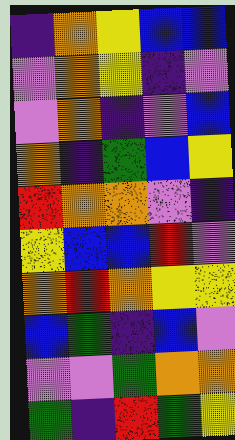[["indigo", "orange", "yellow", "blue", "blue"], ["violet", "orange", "yellow", "indigo", "violet"], ["violet", "orange", "indigo", "violet", "blue"], ["orange", "indigo", "green", "blue", "yellow"], ["red", "orange", "orange", "violet", "indigo"], ["yellow", "blue", "blue", "red", "violet"], ["orange", "red", "orange", "yellow", "yellow"], ["blue", "green", "indigo", "blue", "violet"], ["violet", "violet", "green", "orange", "orange"], ["green", "indigo", "red", "green", "yellow"]]